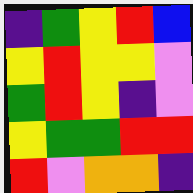[["indigo", "green", "yellow", "red", "blue"], ["yellow", "red", "yellow", "yellow", "violet"], ["green", "red", "yellow", "indigo", "violet"], ["yellow", "green", "green", "red", "red"], ["red", "violet", "orange", "orange", "indigo"]]